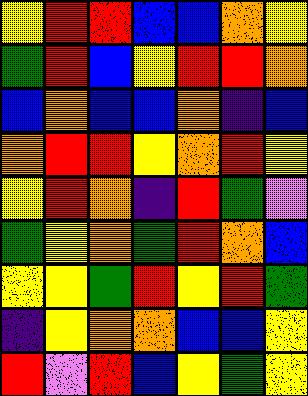[["yellow", "red", "red", "blue", "blue", "orange", "yellow"], ["green", "red", "blue", "yellow", "red", "red", "orange"], ["blue", "orange", "blue", "blue", "orange", "indigo", "blue"], ["orange", "red", "red", "yellow", "orange", "red", "yellow"], ["yellow", "red", "orange", "indigo", "red", "green", "violet"], ["green", "yellow", "orange", "green", "red", "orange", "blue"], ["yellow", "yellow", "green", "red", "yellow", "red", "green"], ["indigo", "yellow", "orange", "orange", "blue", "blue", "yellow"], ["red", "violet", "red", "blue", "yellow", "green", "yellow"]]